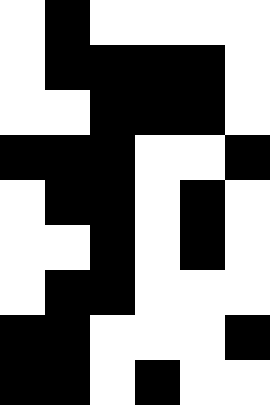[["white", "black", "white", "white", "white", "white"], ["white", "black", "black", "black", "black", "white"], ["white", "white", "black", "black", "black", "white"], ["black", "black", "black", "white", "white", "black"], ["white", "black", "black", "white", "black", "white"], ["white", "white", "black", "white", "black", "white"], ["white", "black", "black", "white", "white", "white"], ["black", "black", "white", "white", "white", "black"], ["black", "black", "white", "black", "white", "white"]]